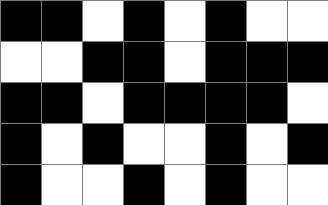[["black", "black", "white", "black", "white", "black", "white", "white"], ["white", "white", "black", "black", "white", "black", "black", "black"], ["black", "black", "white", "black", "black", "black", "black", "white"], ["black", "white", "black", "white", "white", "black", "white", "black"], ["black", "white", "white", "black", "white", "black", "white", "white"]]